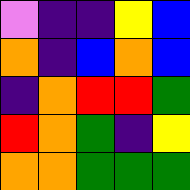[["violet", "indigo", "indigo", "yellow", "blue"], ["orange", "indigo", "blue", "orange", "blue"], ["indigo", "orange", "red", "red", "green"], ["red", "orange", "green", "indigo", "yellow"], ["orange", "orange", "green", "green", "green"]]